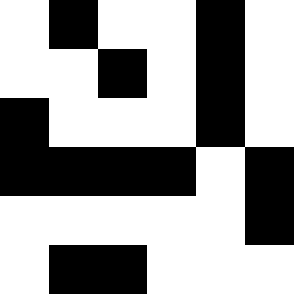[["white", "black", "white", "white", "black", "white"], ["white", "white", "black", "white", "black", "white"], ["black", "white", "white", "white", "black", "white"], ["black", "black", "black", "black", "white", "black"], ["white", "white", "white", "white", "white", "black"], ["white", "black", "black", "white", "white", "white"]]